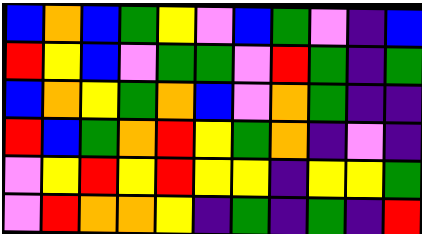[["blue", "orange", "blue", "green", "yellow", "violet", "blue", "green", "violet", "indigo", "blue"], ["red", "yellow", "blue", "violet", "green", "green", "violet", "red", "green", "indigo", "green"], ["blue", "orange", "yellow", "green", "orange", "blue", "violet", "orange", "green", "indigo", "indigo"], ["red", "blue", "green", "orange", "red", "yellow", "green", "orange", "indigo", "violet", "indigo"], ["violet", "yellow", "red", "yellow", "red", "yellow", "yellow", "indigo", "yellow", "yellow", "green"], ["violet", "red", "orange", "orange", "yellow", "indigo", "green", "indigo", "green", "indigo", "red"]]